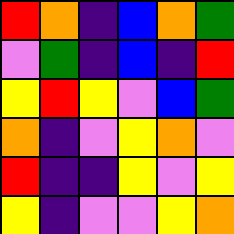[["red", "orange", "indigo", "blue", "orange", "green"], ["violet", "green", "indigo", "blue", "indigo", "red"], ["yellow", "red", "yellow", "violet", "blue", "green"], ["orange", "indigo", "violet", "yellow", "orange", "violet"], ["red", "indigo", "indigo", "yellow", "violet", "yellow"], ["yellow", "indigo", "violet", "violet", "yellow", "orange"]]